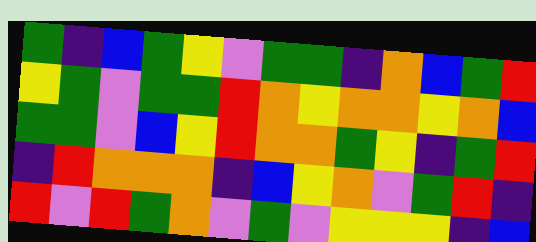[["green", "indigo", "blue", "green", "yellow", "violet", "green", "green", "indigo", "orange", "blue", "green", "red"], ["yellow", "green", "violet", "green", "green", "red", "orange", "yellow", "orange", "orange", "yellow", "orange", "blue"], ["green", "green", "violet", "blue", "yellow", "red", "orange", "orange", "green", "yellow", "indigo", "green", "red"], ["indigo", "red", "orange", "orange", "orange", "indigo", "blue", "yellow", "orange", "violet", "green", "red", "indigo"], ["red", "violet", "red", "green", "orange", "violet", "green", "violet", "yellow", "yellow", "yellow", "indigo", "blue"]]